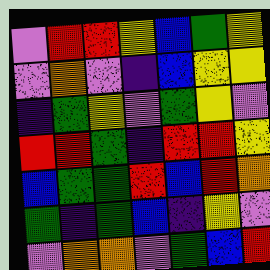[["violet", "red", "red", "yellow", "blue", "green", "yellow"], ["violet", "orange", "violet", "indigo", "blue", "yellow", "yellow"], ["indigo", "green", "yellow", "violet", "green", "yellow", "violet"], ["red", "red", "green", "indigo", "red", "red", "yellow"], ["blue", "green", "green", "red", "blue", "red", "orange"], ["green", "indigo", "green", "blue", "indigo", "yellow", "violet"], ["violet", "orange", "orange", "violet", "green", "blue", "red"]]